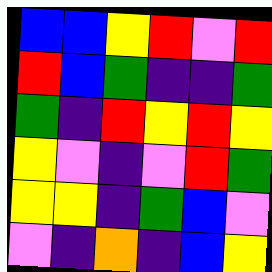[["blue", "blue", "yellow", "red", "violet", "red"], ["red", "blue", "green", "indigo", "indigo", "green"], ["green", "indigo", "red", "yellow", "red", "yellow"], ["yellow", "violet", "indigo", "violet", "red", "green"], ["yellow", "yellow", "indigo", "green", "blue", "violet"], ["violet", "indigo", "orange", "indigo", "blue", "yellow"]]